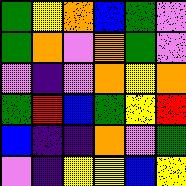[["green", "yellow", "orange", "blue", "green", "violet"], ["green", "orange", "violet", "orange", "green", "violet"], ["violet", "indigo", "violet", "orange", "yellow", "orange"], ["green", "red", "blue", "green", "yellow", "red"], ["blue", "indigo", "indigo", "orange", "violet", "green"], ["violet", "indigo", "yellow", "yellow", "blue", "yellow"]]